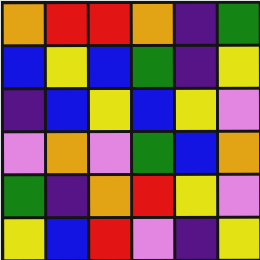[["orange", "red", "red", "orange", "indigo", "green"], ["blue", "yellow", "blue", "green", "indigo", "yellow"], ["indigo", "blue", "yellow", "blue", "yellow", "violet"], ["violet", "orange", "violet", "green", "blue", "orange"], ["green", "indigo", "orange", "red", "yellow", "violet"], ["yellow", "blue", "red", "violet", "indigo", "yellow"]]